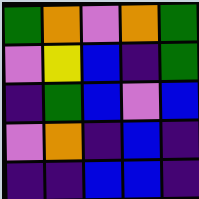[["green", "orange", "violet", "orange", "green"], ["violet", "yellow", "blue", "indigo", "green"], ["indigo", "green", "blue", "violet", "blue"], ["violet", "orange", "indigo", "blue", "indigo"], ["indigo", "indigo", "blue", "blue", "indigo"]]